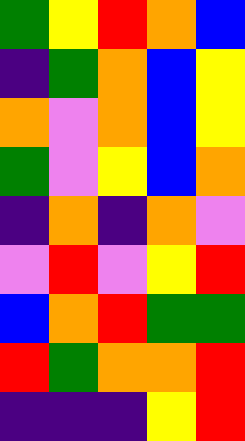[["green", "yellow", "red", "orange", "blue"], ["indigo", "green", "orange", "blue", "yellow"], ["orange", "violet", "orange", "blue", "yellow"], ["green", "violet", "yellow", "blue", "orange"], ["indigo", "orange", "indigo", "orange", "violet"], ["violet", "red", "violet", "yellow", "red"], ["blue", "orange", "red", "green", "green"], ["red", "green", "orange", "orange", "red"], ["indigo", "indigo", "indigo", "yellow", "red"]]